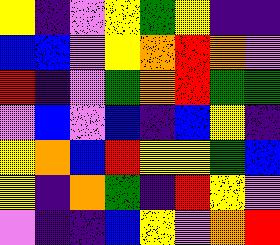[["yellow", "indigo", "violet", "yellow", "green", "yellow", "indigo", "indigo"], ["blue", "blue", "violet", "yellow", "orange", "red", "orange", "violet"], ["red", "indigo", "violet", "green", "orange", "red", "green", "green"], ["violet", "blue", "violet", "blue", "indigo", "blue", "yellow", "indigo"], ["yellow", "orange", "blue", "red", "yellow", "yellow", "green", "blue"], ["yellow", "indigo", "orange", "green", "indigo", "red", "yellow", "violet"], ["violet", "indigo", "indigo", "blue", "yellow", "violet", "orange", "red"]]